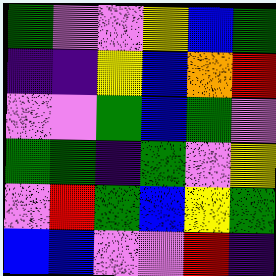[["green", "violet", "violet", "yellow", "blue", "green"], ["indigo", "indigo", "yellow", "blue", "orange", "red"], ["violet", "violet", "green", "blue", "green", "violet"], ["green", "green", "indigo", "green", "violet", "yellow"], ["violet", "red", "green", "blue", "yellow", "green"], ["blue", "blue", "violet", "violet", "red", "indigo"]]